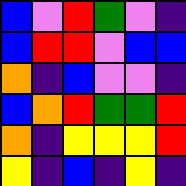[["blue", "violet", "red", "green", "violet", "indigo"], ["blue", "red", "red", "violet", "blue", "blue"], ["orange", "indigo", "blue", "violet", "violet", "indigo"], ["blue", "orange", "red", "green", "green", "red"], ["orange", "indigo", "yellow", "yellow", "yellow", "red"], ["yellow", "indigo", "blue", "indigo", "yellow", "indigo"]]